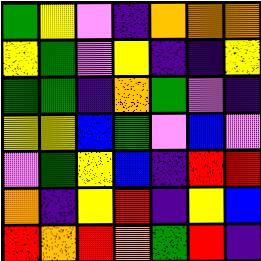[["green", "yellow", "violet", "indigo", "orange", "orange", "orange"], ["yellow", "green", "violet", "yellow", "indigo", "indigo", "yellow"], ["green", "green", "indigo", "orange", "green", "violet", "indigo"], ["yellow", "yellow", "blue", "green", "violet", "blue", "violet"], ["violet", "green", "yellow", "blue", "indigo", "red", "red"], ["orange", "indigo", "yellow", "red", "indigo", "yellow", "blue"], ["red", "orange", "red", "orange", "green", "red", "indigo"]]